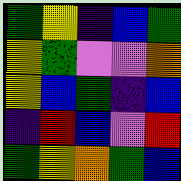[["green", "yellow", "indigo", "blue", "green"], ["yellow", "green", "violet", "violet", "orange"], ["yellow", "blue", "green", "indigo", "blue"], ["indigo", "red", "blue", "violet", "red"], ["green", "yellow", "orange", "green", "blue"]]